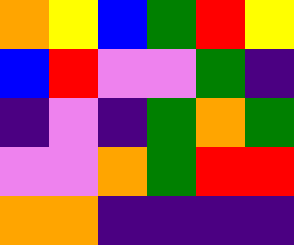[["orange", "yellow", "blue", "green", "red", "yellow"], ["blue", "red", "violet", "violet", "green", "indigo"], ["indigo", "violet", "indigo", "green", "orange", "green"], ["violet", "violet", "orange", "green", "red", "red"], ["orange", "orange", "indigo", "indigo", "indigo", "indigo"]]